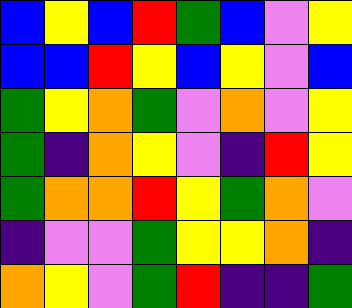[["blue", "yellow", "blue", "red", "green", "blue", "violet", "yellow"], ["blue", "blue", "red", "yellow", "blue", "yellow", "violet", "blue"], ["green", "yellow", "orange", "green", "violet", "orange", "violet", "yellow"], ["green", "indigo", "orange", "yellow", "violet", "indigo", "red", "yellow"], ["green", "orange", "orange", "red", "yellow", "green", "orange", "violet"], ["indigo", "violet", "violet", "green", "yellow", "yellow", "orange", "indigo"], ["orange", "yellow", "violet", "green", "red", "indigo", "indigo", "green"]]